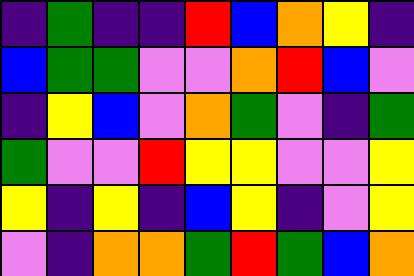[["indigo", "green", "indigo", "indigo", "red", "blue", "orange", "yellow", "indigo"], ["blue", "green", "green", "violet", "violet", "orange", "red", "blue", "violet"], ["indigo", "yellow", "blue", "violet", "orange", "green", "violet", "indigo", "green"], ["green", "violet", "violet", "red", "yellow", "yellow", "violet", "violet", "yellow"], ["yellow", "indigo", "yellow", "indigo", "blue", "yellow", "indigo", "violet", "yellow"], ["violet", "indigo", "orange", "orange", "green", "red", "green", "blue", "orange"]]